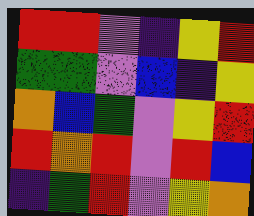[["red", "red", "violet", "indigo", "yellow", "red"], ["green", "green", "violet", "blue", "indigo", "yellow"], ["orange", "blue", "green", "violet", "yellow", "red"], ["red", "orange", "red", "violet", "red", "blue"], ["indigo", "green", "red", "violet", "yellow", "orange"]]